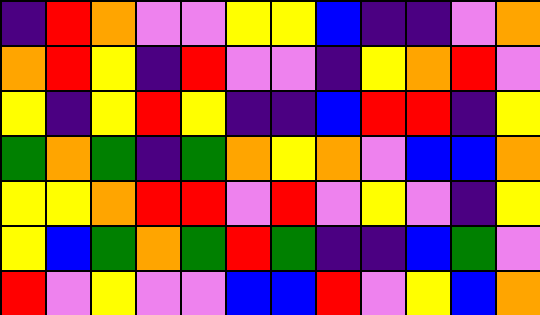[["indigo", "red", "orange", "violet", "violet", "yellow", "yellow", "blue", "indigo", "indigo", "violet", "orange"], ["orange", "red", "yellow", "indigo", "red", "violet", "violet", "indigo", "yellow", "orange", "red", "violet"], ["yellow", "indigo", "yellow", "red", "yellow", "indigo", "indigo", "blue", "red", "red", "indigo", "yellow"], ["green", "orange", "green", "indigo", "green", "orange", "yellow", "orange", "violet", "blue", "blue", "orange"], ["yellow", "yellow", "orange", "red", "red", "violet", "red", "violet", "yellow", "violet", "indigo", "yellow"], ["yellow", "blue", "green", "orange", "green", "red", "green", "indigo", "indigo", "blue", "green", "violet"], ["red", "violet", "yellow", "violet", "violet", "blue", "blue", "red", "violet", "yellow", "blue", "orange"]]